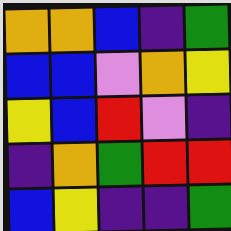[["orange", "orange", "blue", "indigo", "green"], ["blue", "blue", "violet", "orange", "yellow"], ["yellow", "blue", "red", "violet", "indigo"], ["indigo", "orange", "green", "red", "red"], ["blue", "yellow", "indigo", "indigo", "green"]]